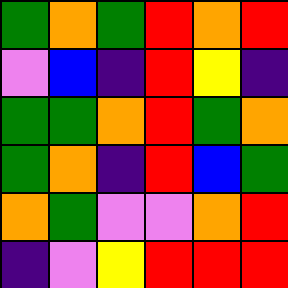[["green", "orange", "green", "red", "orange", "red"], ["violet", "blue", "indigo", "red", "yellow", "indigo"], ["green", "green", "orange", "red", "green", "orange"], ["green", "orange", "indigo", "red", "blue", "green"], ["orange", "green", "violet", "violet", "orange", "red"], ["indigo", "violet", "yellow", "red", "red", "red"]]